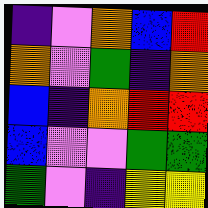[["indigo", "violet", "orange", "blue", "red"], ["orange", "violet", "green", "indigo", "orange"], ["blue", "indigo", "orange", "red", "red"], ["blue", "violet", "violet", "green", "green"], ["green", "violet", "indigo", "yellow", "yellow"]]